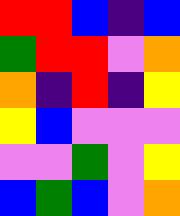[["red", "red", "blue", "indigo", "blue"], ["green", "red", "red", "violet", "orange"], ["orange", "indigo", "red", "indigo", "yellow"], ["yellow", "blue", "violet", "violet", "violet"], ["violet", "violet", "green", "violet", "yellow"], ["blue", "green", "blue", "violet", "orange"]]